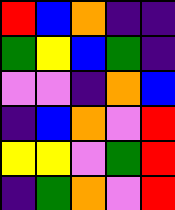[["red", "blue", "orange", "indigo", "indigo"], ["green", "yellow", "blue", "green", "indigo"], ["violet", "violet", "indigo", "orange", "blue"], ["indigo", "blue", "orange", "violet", "red"], ["yellow", "yellow", "violet", "green", "red"], ["indigo", "green", "orange", "violet", "red"]]